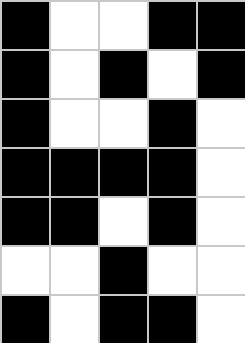[["black", "white", "white", "black", "black"], ["black", "white", "black", "white", "black"], ["black", "white", "white", "black", "white"], ["black", "black", "black", "black", "white"], ["black", "black", "white", "black", "white"], ["white", "white", "black", "white", "white"], ["black", "white", "black", "black", "white"]]